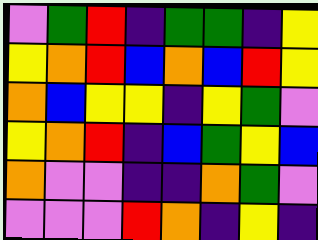[["violet", "green", "red", "indigo", "green", "green", "indigo", "yellow"], ["yellow", "orange", "red", "blue", "orange", "blue", "red", "yellow"], ["orange", "blue", "yellow", "yellow", "indigo", "yellow", "green", "violet"], ["yellow", "orange", "red", "indigo", "blue", "green", "yellow", "blue"], ["orange", "violet", "violet", "indigo", "indigo", "orange", "green", "violet"], ["violet", "violet", "violet", "red", "orange", "indigo", "yellow", "indigo"]]